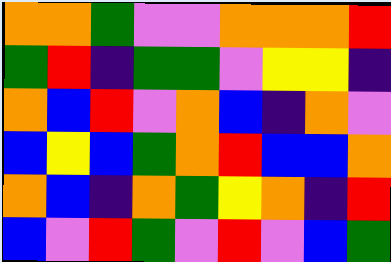[["orange", "orange", "green", "violet", "violet", "orange", "orange", "orange", "red"], ["green", "red", "indigo", "green", "green", "violet", "yellow", "yellow", "indigo"], ["orange", "blue", "red", "violet", "orange", "blue", "indigo", "orange", "violet"], ["blue", "yellow", "blue", "green", "orange", "red", "blue", "blue", "orange"], ["orange", "blue", "indigo", "orange", "green", "yellow", "orange", "indigo", "red"], ["blue", "violet", "red", "green", "violet", "red", "violet", "blue", "green"]]